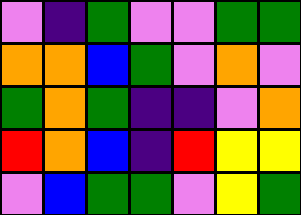[["violet", "indigo", "green", "violet", "violet", "green", "green"], ["orange", "orange", "blue", "green", "violet", "orange", "violet"], ["green", "orange", "green", "indigo", "indigo", "violet", "orange"], ["red", "orange", "blue", "indigo", "red", "yellow", "yellow"], ["violet", "blue", "green", "green", "violet", "yellow", "green"]]